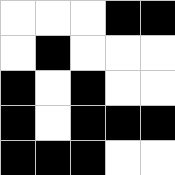[["white", "white", "white", "black", "black"], ["white", "black", "white", "white", "white"], ["black", "white", "black", "white", "white"], ["black", "white", "black", "black", "black"], ["black", "black", "black", "white", "white"]]